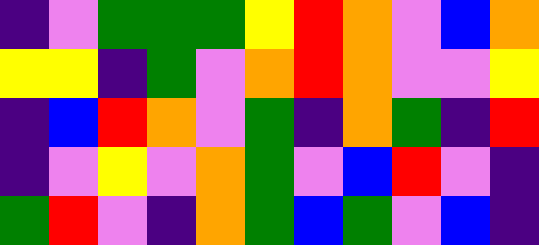[["indigo", "violet", "green", "green", "green", "yellow", "red", "orange", "violet", "blue", "orange"], ["yellow", "yellow", "indigo", "green", "violet", "orange", "red", "orange", "violet", "violet", "yellow"], ["indigo", "blue", "red", "orange", "violet", "green", "indigo", "orange", "green", "indigo", "red"], ["indigo", "violet", "yellow", "violet", "orange", "green", "violet", "blue", "red", "violet", "indigo"], ["green", "red", "violet", "indigo", "orange", "green", "blue", "green", "violet", "blue", "indigo"]]